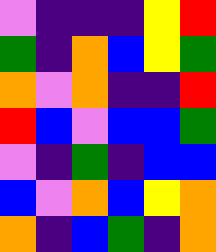[["violet", "indigo", "indigo", "indigo", "yellow", "red"], ["green", "indigo", "orange", "blue", "yellow", "green"], ["orange", "violet", "orange", "indigo", "indigo", "red"], ["red", "blue", "violet", "blue", "blue", "green"], ["violet", "indigo", "green", "indigo", "blue", "blue"], ["blue", "violet", "orange", "blue", "yellow", "orange"], ["orange", "indigo", "blue", "green", "indigo", "orange"]]